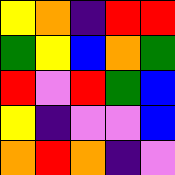[["yellow", "orange", "indigo", "red", "red"], ["green", "yellow", "blue", "orange", "green"], ["red", "violet", "red", "green", "blue"], ["yellow", "indigo", "violet", "violet", "blue"], ["orange", "red", "orange", "indigo", "violet"]]